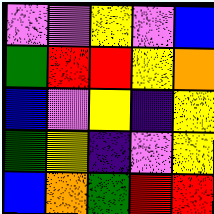[["violet", "violet", "yellow", "violet", "blue"], ["green", "red", "red", "yellow", "orange"], ["blue", "violet", "yellow", "indigo", "yellow"], ["green", "yellow", "indigo", "violet", "yellow"], ["blue", "orange", "green", "red", "red"]]